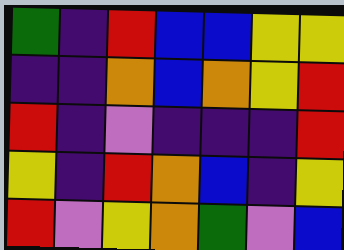[["green", "indigo", "red", "blue", "blue", "yellow", "yellow"], ["indigo", "indigo", "orange", "blue", "orange", "yellow", "red"], ["red", "indigo", "violet", "indigo", "indigo", "indigo", "red"], ["yellow", "indigo", "red", "orange", "blue", "indigo", "yellow"], ["red", "violet", "yellow", "orange", "green", "violet", "blue"]]